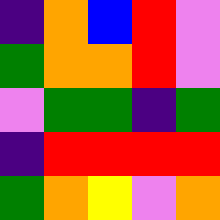[["indigo", "orange", "blue", "red", "violet"], ["green", "orange", "orange", "red", "violet"], ["violet", "green", "green", "indigo", "green"], ["indigo", "red", "red", "red", "red"], ["green", "orange", "yellow", "violet", "orange"]]